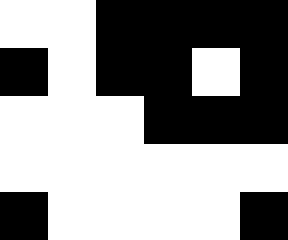[["white", "white", "black", "black", "black", "black"], ["black", "white", "black", "black", "white", "black"], ["white", "white", "white", "black", "black", "black"], ["white", "white", "white", "white", "white", "white"], ["black", "white", "white", "white", "white", "black"]]